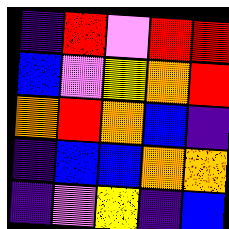[["indigo", "red", "violet", "red", "red"], ["blue", "violet", "yellow", "orange", "red"], ["orange", "red", "orange", "blue", "indigo"], ["indigo", "blue", "blue", "orange", "orange"], ["indigo", "violet", "yellow", "indigo", "blue"]]